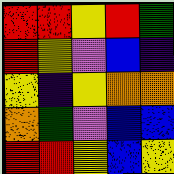[["red", "red", "yellow", "red", "green"], ["red", "yellow", "violet", "blue", "indigo"], ["yellow", "indigo", "yellow", "orange", "orange"], ["orange", "green", "violet", "blue", "blue"], ["red", "red", "yellow", "blue", "yellow"]]